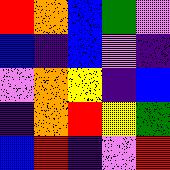[["red", "orange", "blue", "green", "violet"], ["blue", "indigo", "blue", "violet", "indigo"], ["violet", "orange", "yellow", "indigo", "blue"], ["indigo", "orange", "red", "yellow", "green"], ["blue", "red", "indigo", "violet", "red"]]